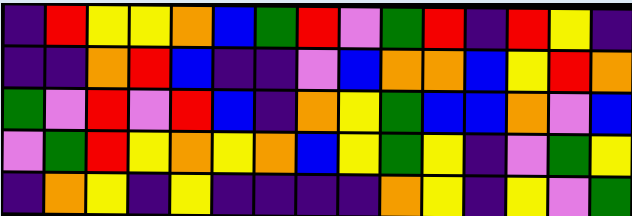[["indigo", "red", "yellow", "yellow", "orange", "blue", "green", "red", "violet", "green", "red", "indigo", "red", "yellow", "indigo"], ["indigo", "indigo", "orange", "red", "blue", "indigo", "indigo", "violet", "blue", "orange", "orange", "blue", "yellow", "red", "orange"], ["green", "violet", "red", "violet", "red", "blue", "indigo", "orange", "yellow", "green", "blue", "blue", "orange", "violet", "blue"], ["violet", "green", "red", "yellow", "orange", "yellow", "orange", "blue", "yellow", "green", "yellow", "indigo", "violet", "green", "yellow"], ["indigo", "orange", "yellow", "indigo", "yellow", "indigo", "indigo", "indigo", "indigo", "orange", "yellow", "indigo", "yellow", "violet", "green"]]